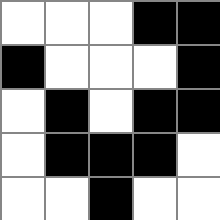[["white", "white", "white", "black", "black"], ["black", "white", "white", "white", "black"], ["white", "black", "white", "black", "black"], ["white", "black", "black", "black", "white"], ["white", "white", "black", "white", "white"]]